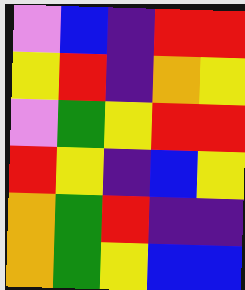[["violet", "blue", "indigo", "red", "red"], ["yellow", "red", "indigo", "orange", "yellow"], ["violet", "green", "yellow", "red", "red"], ["red", "yellow", "indigo", "blue", "yellow"], ["orange", "green", "red", "indigo", "indigo"], ["orange", "green", "yellow", "blue", "blue"]]